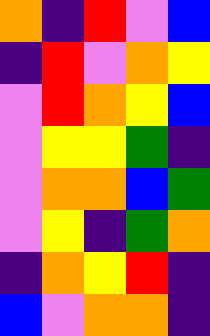[["orange", "indigo", "red", "violet", "blue"], ["indigo", "red", "violet", "orange", "yellow"], ["violet", "red", "orange", "yellow", "blue"], ["violet", "yellow", "yellow", "green", "indigo"], ["violet", "orange", "orange", "blue", "green"], ["violet", "yellow", "indigo", "green", "orange"], ["indigo", "orange", "yellow", "red", "indigo"], ["blue", "violet", "orange", "orange", "indigo"]]